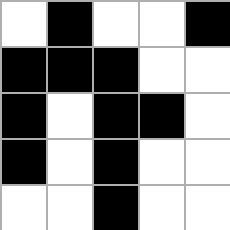[["white", "black", "white", "white", "black"], ["black", "black", "black", "white", "white"], ["black", "white", "black", "black", "white"], ["black", "white", "black", "white", "white"], ["white", "white", "black", "white", "white"]]